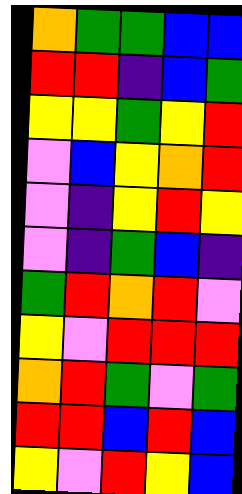[["orange", "green", "green", "blue", "blue"], ["red", "red", "indigo", "blue", "green"], ["yellow", "yellow", "green", "yellow", "red"], ["violet", "blue", "yellow", "orange", "red"], ["violet", "indigo", "yellow", "red", "yellow"], ["violet", "indigo", "green", "blue", "indigo"], ["green", "red", "orange", "red", "violet"], ["yellow", "violet", "red", "red", "red"], ["orange", "red", "green", "violet", "green"], ["red", "red", "blue", "red", "blue"], ["yellow", "violet", "red", "yellow", "blue"]]